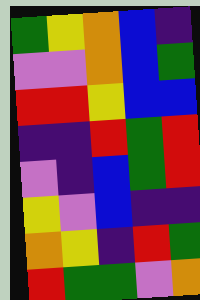[["green", "yellow", "orange", "blue", "indigo"], ["violet", "violet", "orange", "blue", "green"], ["red", "red", "yellow", "blue", "blue"], ["indigo", "indigo", "red", "green", "red"], ["violet", "indigo", "blue", "green", "red"], ["yellow", "violet", "blue", "indigo", "indigo"], ["orange", "yellow", "indigo", "red", "green"], ["red", "green", "green", "violet", "orange"]]